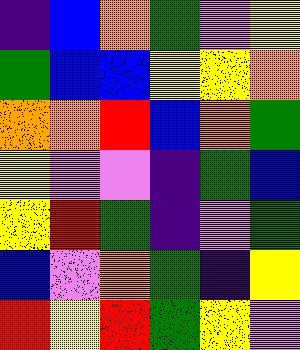[["indigo", "blue", "orange", "green", "violet", "yellow"], ["green", "blue", "blue", "yellow", "yellow", "orange"], ["orange", "orange", "red", "blue", "orange", "green"], ["yellow", "violet", "violet", "indigo", "green", "blue"], ["yellow", "red", "green", "indigo", "violet", "green"], ["blue", "violet", "orange", "green", "indigo", "yellow"], ["red", "yellow", "red", "green", "yellow", "violet"]]